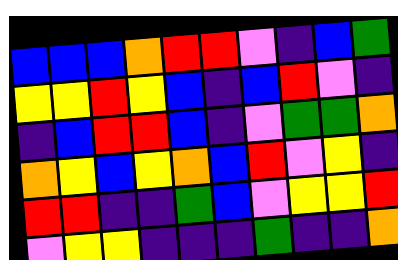[["blue", "blue", "blue", "orange", "red", "red", "violet", "indigo", "blue", "green"], ["yellow", "yellow", "red", "yellow", "blue", "indigo", "blue", "red", "violet", "indigo"], ["indigo", "blue", "red", "red", "blue", "indigo", "violet", "green", "green", "orange"], ["orange", "yellow", "blue", "yellow", "orange", "blue", "red", "violet", "yellow", "indigo"], ["red", "red", "indigo", "indigo", "green", "blue", "violet", "yellow", "yellow", "red"], ["violet", "yellow", "yellow", "indigo", "indigo", "indigo", "green", "indigo", "indigo", "orange"]]